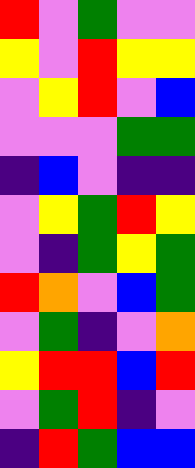[["red", "violet", "green", "violet", "violet"], ["yellow", "violet", "red", "yellow", "yellow"], ["violet", "yellow", "red", "violet", "blue"], ["violet", "violet", "violet", "green", "green"], ["indigo", "blue", "violet", "indigo", "indigo"], ["violet", "yellow", "green", "red", "yellow"], ["violet", "indigo", "green", "yellow", "green"], ["red", "orange", "violet", "blue", "green"], ["violet", "green", "indigo", "violet", "orange"], ["yellow", "red", "red", "blue", "red"], ["violet", "green", "red", "indigo", "violet"], ["indigo", "red", "green", "blue", "blue"]]